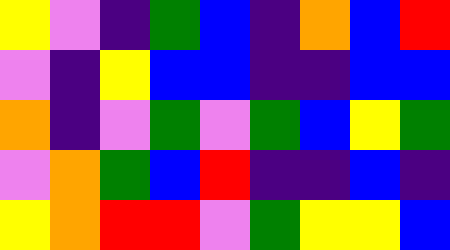[["yellow", "violet", "indigo", "green", "blue", "indigo", "orange", "blue", "red"], ["violet", "indigo", "yellow", "blue", "blue", "indigo", "indigo", "blue", "blue"], ["orange", "indigo", "violet", "green", "violet", "green", "blue", "yellow", "green"], ["violet", "orange", "green", "blue", "red", "indigo", "indigo", "blue", "indigo"], ["yellow", "orange", "red", "red", "violet", "green", "yellow", "yellow", "blue"]]